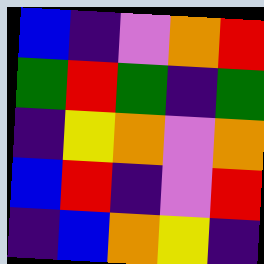[["blue", "indigo", "violet", "orange", "red"], ["green", "red", "green", "indigo", "green"], ["indigo", "yellow", "orange", "violet", "orange"], ["blue", "red", "indigo", "violet", "red"], ["indigo", "blue", "orange", "yellow", "indigo"]]